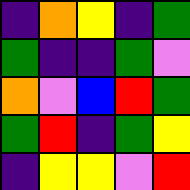[["indigo", "orange", "yellow", "indigo", "green"], ["green", "indigo", "indigo", "green", "violet"], ["orange", "violet", "blue", "red", "green"], ["green", "red", "indigo", "green", "yellow"], ["indigo", "yellow", "yellow", "violet", "red"]]